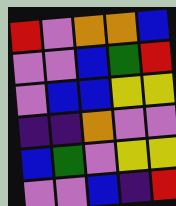[["red", "violet", "orange", "orange", "blue"], ["violet", "violet", "blue", "green", "red"], ["violet", "blue", "blue", "yellow", "yellow"], ["indigo", "indigo", "orange", "violet", "violet"], ["blue", "green", "violet", "yellow", "yellow"], ["violet", "violet", "blue", "indigo", "red"]]